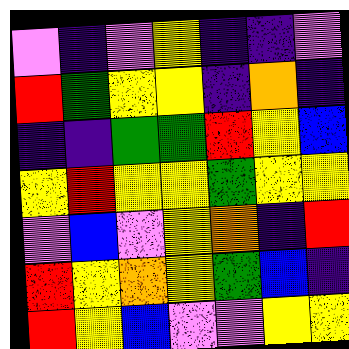[["violet", "indigo", "violet", "yellow", "indigo", "indigo", "violet"], ["red", "green", "yellow", "yellow", "indigo", "orange", "indigo"], ["indigo", "indigo", "green", "green", "red", "yellow", "blue"], ["yellow", "red", "yellow", "yellow", "green", "yellow", "yellow"], ["violet", "blue", "violet", "yellow", "orange", "indigo", "red"], ["red", "yellow", "orange", "yellow", "green", "blue", "indigo"], ["red", "yellow", "blue", "violet", "violet", "yellow", "yellow"]]